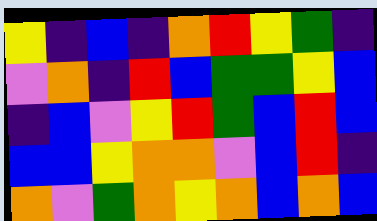[["yellow", "indigo", "blue", "indigo", "orange", "red", "yellow", "green", "indigo"], ["violet", "orange", "indigo", "red", "blue", "green", "green", "yellow", "blue"], ["indigo", "blue", "violet", "yellow", "red", "green", "blue", "red", "blue"], ["blue", "blue", "yellow", "orange", "orange", "violet", "blue", "red", "indigo"], ["orange", "violet", "green", "orange", "yellow", "orange", "blue", "orange", "blue"]]